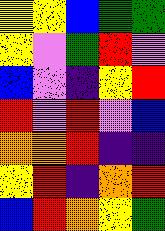[["yellow", "yellow", "blue", "green", "green"], ["yellow", "violet", "green", "red", "violet"], ["blue", "violet", "indigo", "yellow", "red"], ["red", "violet", "red", "violet", "blue"], ["orange", "orange", "red", "indigo", "indigo"], ["yellow", "red", "indigo", "orange", "red"], ["blue", "red", "orange", "yellow", "green"]]